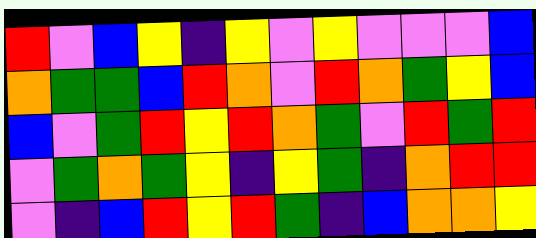[["red", "violet", "blue", "yellow", "indigo", "yellow", "violet", "yellow", "violet", "violet", "violet", "blue"], ["orange", "green", "green", "blue", "red", "orange", "violet", "red", "orange", "green", "yellow", "blue"], ["blue", "violet", "green", "red", "yellow", "red", "orange", "green", "violet", "red", "green", "red"], ["violet", "green", "orange", "green", "yellow", "indigo", "yellow", "green", "indigo", "orange", "red", "red"], ["violet", "indigo", "blue", "red", "yellow", "red", "green", "indigo", "blue", "orange", "orange", "yellow"]]